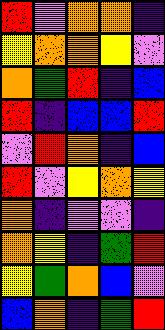[["red", "violet", "orange", "orange", "indigo"], ["yellow", "orange", "orange", "yellow", "violet"], ["orange", "green", "red", "indigo", "blue"], ["red", "indigo", "blue", "blue", "red"], ["violet", "red", "orange", "indigo", "blue"], ["red", "violet", "yellow", "orange", "yellow"], ["orange", "indigo", "violet", "violet", "indigo"], ["orange", "yellow", "indigo", "green", "red"], ["yellow", "green", "orange", "blue", "violet"], ["blue", "orange", "indigo", "green", "red"]]